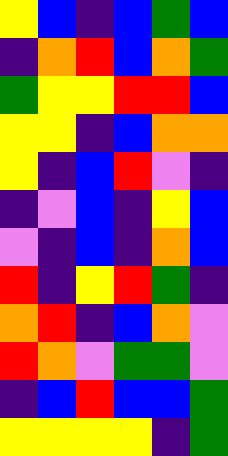[["yellow", "blue", "indigo", "blue", "green", "blue"], ["indigo", "orange", "red", "blue", "orange", "green"], ["green", "yellow", "yellow", "red", "red", "blue"], ["yellow", "yellow", "indigo", "blue", "orange", "orange"], ["yellow", "indigo", "blue", "red", "violet", "indigo"], ["indigo", "violet", "blue", "indigo", "yellow", "blue"], ["violet", "indigo", "blue", "indigo", "orange", "blue"], ["red", "indigo", "yellow", "red", "green", "indigo"], ["orange", "red", "indigo", "blue", "orange", "violet"], ["red", "orange", "violet", "green", "green", "violet"], ["indigo", "blue", "red", "blue", "blue", "green"], ["yellow", "yellow", "yellow", "yellow", "indigo", "green"]]